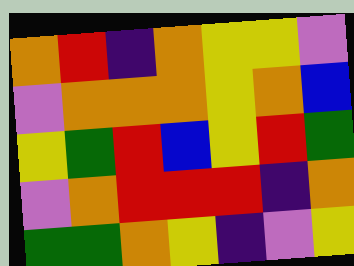[["orange", "red", "indigo", "orange", "yellow", "yellow", "violet"], ["violet", "orange", "orange", "orange", "yellow", "orange", "blue"], ["yellow", "green", "red", "blue", "yellow", "red", "green"], ["violet", "orange", "red", "red", "red", "indigo", "orange"], ["green", "green", "orange", "yellow", "indigo", "violet", "yellow"]]